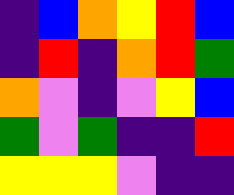[["indigo", "blue", "orange", "yellow", "red", "blue"], ["indigo", "red", "indigo", "orange", "red", "green"], ["orange", "violet", "indigo", "violet", "yellow", "blue"], ["green", "violet", "green", "indigo", "indigo", "red"], ["yellow", "yellow", "yellow", "violet", "indigo", "indigo"]]